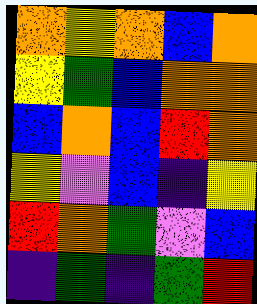[["orange", "yellow", "orange", "blue", "orange"], ["yellow", "green", "blue", "orange", "orange"], ["blue", "orange", "blue", "red", "orange"], ["yellow", "violet", "blue", "indigo", "yellow"], ["red", "orange", "green", "violet", "blue"], ["indigo", "green", "indigo", "green", "red"]]